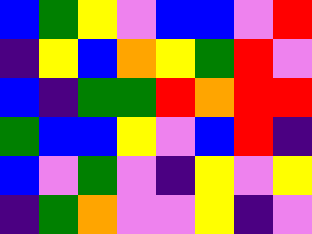[["blue", "green", "yellow", "violet", "blue", "blue", "violet", "red"], ["indigo", "yellow", "blue", "orange", "yellow", "green", "red", "violet"], ["blue", "indigo", "green", "green", "red", "orange", "red", "red"], ["green", "blue", "blue", "yellow", "violet", "blue", "red", "indigo"], ["blue", "violet", "green", "violet", "indigo", "yellow", "violet", "yellow"], ["indigo", "green", "orange", "violet", "violet", "yellow", "indigo", "violet"]]